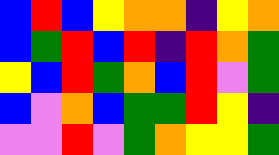[["blue", "red", "blue", "yellow", "orange", "orange", "indigo", "yellow", "orange"], ["blue", "green", "red", "blue", "red", "indigo", "red", "orange", "green"], ["yellow", "blue", "red", "green", "orange", "blue", "red", "violet", "green"], ["blue", "violet", "orange", "blue", "green", "green", "red", "yellow", "indigo"], ["violet", "violet", "red", "violet", "green", "orange", "yellow", "yellow", "green"]]